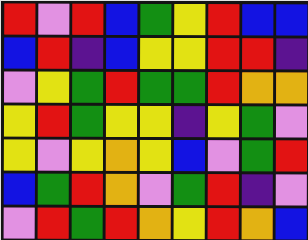[["red", "violet", "red", "blue", "green", "yellow", "red", "blue", "blue"], ["blue", "red", "indigo", "blue", "yellow", "yellow", "red", "red", "indigo"], ["violet", "yellow", "green", "red", "green", "green", "red", "orange", "orange"], ["yellow", "red", "green", "yellow", "yellow", "indigo", "yellow", "green", "violet"], ["yellow", "violet", "yellow", "orange", "yellow", "blue", "violet", "green", "red"], ["blue", "green", "red", "orange", "violet", "green", "red", "indigo", "violet"], ["violet", "red", "green", "red", "orange", "yellow", "red", "orange", "blue"]]